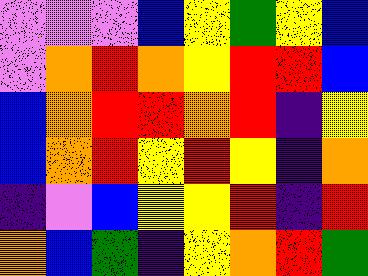[["violet", "violet", "violet", "blue", "yellow", "green", "yellow", "blue"], ["violet", "orange", "red", "orange", "yellow", "red", "red", "blue"], ["blue", "orange", "red", "red", "orange", "red", "indigo", "yellow"], ["blue", "orange", "red", "yellow", "red", "yellow", "indigo", "orange"], ["indigo", "violet", "blue", "yellow", "yellow", "red", "indigo", "red"], ["orange", "blue", "green", "indigo", "yellow", "orange", "red", "green"]]